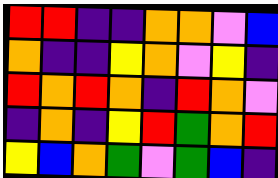[["red", "red", "indigo", "indigo", "orange", "orange", "violet", "blue"], ["orange", "indigo", "indigo", "yellow", "orange", "violet", "yellow", "indigo"], ["red", "orange", "red", "orange", "indigo", "red", "orange", "violet"], ["indigo", "orange", "indigo", "yellow", "red", "green", "orange", "red"], ["yellow", "blue", "orange", "green", "violet", "green", "blue", "indigo"]]